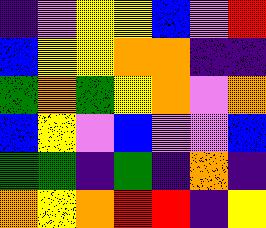[["indigo", "violet", "yellow", "yellow", "blue", "violet", "red"], ["blue", "yellow", "yellow", "orange", "orange", "indigo", "indigo"], ["green", "orange", "green", "yellow", "orange", "violet", "orange"], ["blue", "yellow", "violet", "blue", "violet", "violet", "blue"], ["green", "green", "indigo", "green", "indigo", "orange", "indigo"], ["orange", "yellow", "orange", "red", "red", "indigo", "yellow"]]